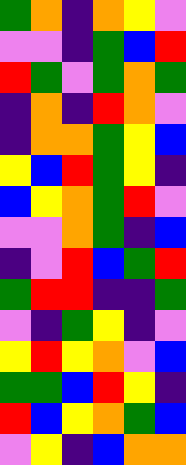[["green", "orange", "indigo", "orange", "yellow", "violet"], ["violet", "violet", "indigo", "green", "blue", "red"], ["red", "green", "violet", "green", "orange", "green"], ["indigo", "orange", "indigo", "red", "orange", "violet"], ["indigo", "orange", "orange", "green", "yellow", "blue"], ["yellow", "blue", "red", "green", "yellow", "indigo"], ["blue", "yellow", "orange", "green", "red", "violet"], ["violet", "violet", "orange", "green", "indigo", "blue"], ["indigo", "violet", "red", "blue", "green", "red"], ["green", "red", "red", "indigo", "indigo", "green"], ["violet", "indigo", "green", "yellow", "indigo", "violet"], ["yellow", "red", "yellow", "orange", "violet", "blue"], ["green", "green", "blue", "red", "yellow", "indigo"], ["red", "blue", "yellow", "orange", "green", "blue"], ["violet", "yellow", "indigo", "blue", "orange", "orange"]]